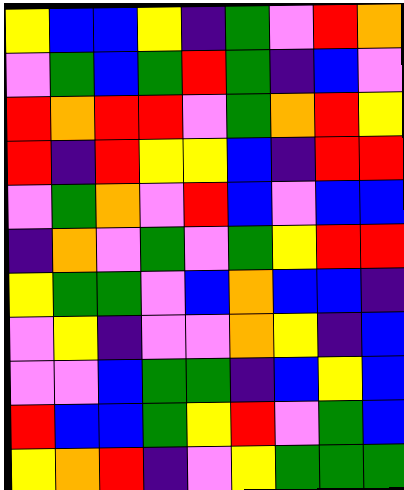[["yellow", "blue", "blue", "yellow", "indigo", "green", "violet", "red", "orange"], ["violet", "green", "blue", "green", "red", "green", "indigo", "blue", "violet"], ["red", "orange", "red", "red", "violet", "green", "orange", "red", "yellow"], ["red", "indigo", "red", "yellow", "yellow", "blue", "indigo", "red", "red"], ["violet", "green", "orange", "violet", "red", "blue", "violet", "blue", "blue"], ["indigo", "orange", "violet", "green", "violet", "green", "yellow", "red", "red"], ["yellow", "green", "green", "violet", "blue", "orange", "blue", "blue", "indigo"], ["violet", "yellow", "indigo", "violet", "violet", "orange", "yellow", "indigo", "blue"], ["violet", "violet", "blue", "green", "green", "indigo", "blue", "yellow", "blue"], ["red", "blue", "blue", "green", "yellow", "red", "violet", "green", "blue"], ["yellow", "orange", "red", "indigo", "violet", "yellow", "green", "green", "green"]]